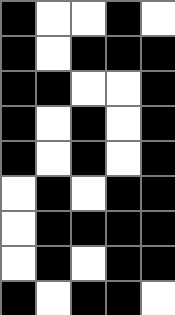[["black", "white", "white", "black", "white"], ["black", "white", "black", "black", "black"], ["black", "black", "white", "white", "black"], ["black", "white", "black", "white", "black"], ["black", "white", "black", "white", "black"], ["white", "black", "white", "black", "black"], ["white", "black", "black", "black", "black"], ["white", "black", "white", "black", "black"], ["black", "white", "black", "black", "white"]]